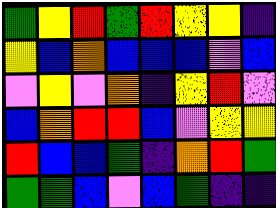[["green", "yellow", "red", "green", "red", "yellow", "yellow", "indigo"], ["yellow", "blue", "orange", "blue", "blue", "blue", "violet", "blue"], ["violet", "yellow", "violet", "orange", "indigo", "yellow", "red", "violet"], ["blue", "orange", "red", "red", "blue", "violet", "yellow", "yellow"], ["red", "blue", "blue", "green", "indigo", "orange", "red", "green"], ["green", "green", "blue", "violet", "blue", "green", "indigo", "indigo"]]